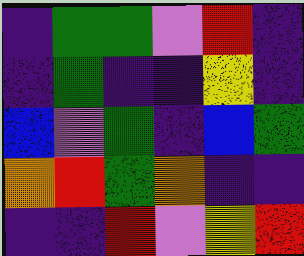[["indigo", "green", "green", "violet", "red", "indigo"], ["indigo", "green", "indigo", "indigo", "yellow", "indigo"], ["blue", "violet", "green", "indigo", "blue", "green"], ["orange", "red", "green", "orange", "indigo", "indigo"], ["indigo", "indigo", "red", "violet", "yellow", "red"]]